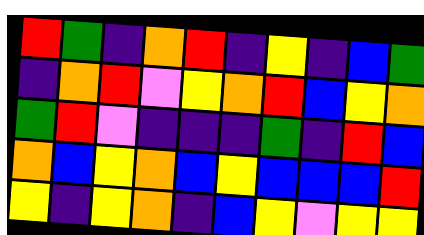[["red", "green", "indigo", "orange", "red", "indigo", "yellow", "indigo", "blue", "green"], ["indigo", "orange", "red", "violet", "yellow", "orange", "red", "blue", "yellow", "orange"], ["green", "red", "violet", "indigo", "indigo", "indigo", "green", "indigo", "red", "blue"], ["orange", "blue", "yellow", "orange", "blue", "yellow", "blue", "blue", "blue", "red"], ["yellow", "indigo", "yellow", "orange", "indigo", "blue", "yellow", "violet", "yellow", "yellow"]]